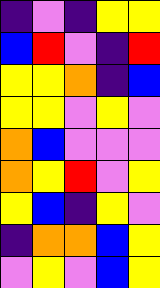[["indigo", "violet", "indigo", "yellow", "yellow"], ["blue", "red", "violet", "indigo", "red"], ["yellow", "yellow", "orange", "indigo", "blue"], ["yellow", "yellow", "violet", "yellow", "violet"], ["orange", "blue", "violet", "violet", "violet"], ["orange", "yellow", "red", "violet", "yellow"], ["yellow", "blue", "indigo", "yellow", "violet"], ["indigo", "orange", "orange", "blue", "yellow"], ["violet", "yellow", "violet", "blue", "yellow"]]